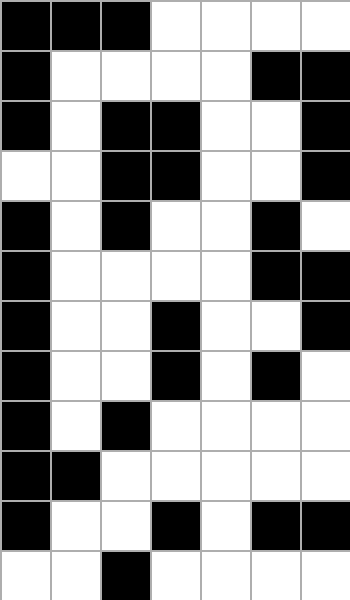[["black", "black", "black", "white", "white", "white", "white"], ["black", "white", "white", "white", "white", "black", "black"], ["black", "white", "black", "black", "white", "white", "black"], ["white", "white", "black", "black", "white", "white", "black"], ["black", "white", "black", "white", "white", "black", "white"], ["black", "white", "white", "white", "white", "black", "black"], ["black", "white", "white", "black", "white", "white", "black"], ["black", "white", "white", "black", "white", "black", "white"], ["black", "white", "black", "white", "white", "white", "white"], ["black", "black", "white", "white", "white", "white", "white"], ["black", "white", "white", "black", "white", "black", "black"], ["white", "white", "black", "white", "white", "white", "white"]]